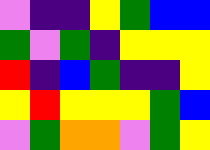[["violet", "indigo", "indigo", "yellow", "green", "blue", "blue"], ["green", "violet", "green", "indigo", "yellow", "yellow", "yellow"], ["red", "indigo", "blue", "green", "indigo", "indigo", "yellow"], ["yellow", "red", "yellow", "yellow", "yellow", "green", "blue"], ["violet", "green", "orange", "orange", "violet", "green", "yellow"]]